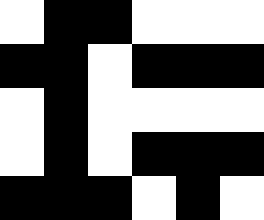[["white", "black", "black", "white", "white", "white"], ["black", "black", "white", "black", "black", "black"], ["white", "black", "white", "white", "white", "white"], ["white", "black", "white", "black", "black", "black"], ["black", "black", "black", "white", "black", "white"]]